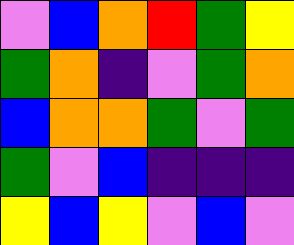[["violet", "blue", "orange", "red", "green", "yellow"], ["green", "orange", "indigo", "violet", "green", "orange"], ["blue", "orange", "orange", "green", "violet", "green"], ["green", "violet", "blue", "indigo", "indigo", "indigo"], ["yellow", "blue", "yellow", "violet", "blue", "violet"]]